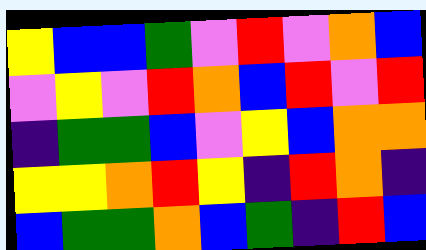[["yellow", "blue", "blue", "green", "violet", "red", "violet", "orange", "blue"], ["violet", "yellow", "violet", "red", "orange", "blue", "red", "violet", "red"], ["indigo", "green", "green", "blue", "violet", "yellow", "blue", "orange", "orange"], ["yellow", "yellow", "orange", "red", "yellow", "indigo", "red", "orange", "indigo"], ["blue", "green", "green", "orange", "blue", "green", "indigo", "red", "blue"]]